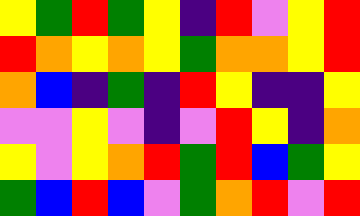[["yellow", "green", "red", "green", "yellow", "indigo", "red", "violet", "yellow", "red"], ["red", "orange", "yellow", "orange", "yellow", "green", "orange", "orange", "yellow", "red"], ["orange", "blue", "indigo", "green", "indigo", "red", "yellow", "indigo", "indigo", "yellow"], ["violet", "violet", "yellow", "violet", "indigo", "violet", "red", "yellow", "indigo", "orange"], ["yellow", "violet", "yellow", "orange", "red", "green", "red", "blue", "green", "yellow"], ["green", "blue", "red", "blue", "violet", "green", "orange", "red", "violet", "red"]]